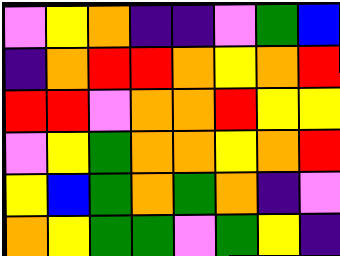[["violet", "yellow", "orange", "indigo", "indigo", "violet", "green", "blue"], ["indigo", "orange", "red", "red", "orange", "yellow", "orange", "red"], ["red", "red", "violet", "orange", "orange", "red", "yellow", "yellow"], ["violet", "yellow", "green", "orange", "orange", "yellow", "orange", "red"], ["yellow", "blue", "green", "orange", "green", "orange", "indigo", "violet"], ["orange", "yellow", "green", "green", "violet", "green", "yellow", "indigo"]]